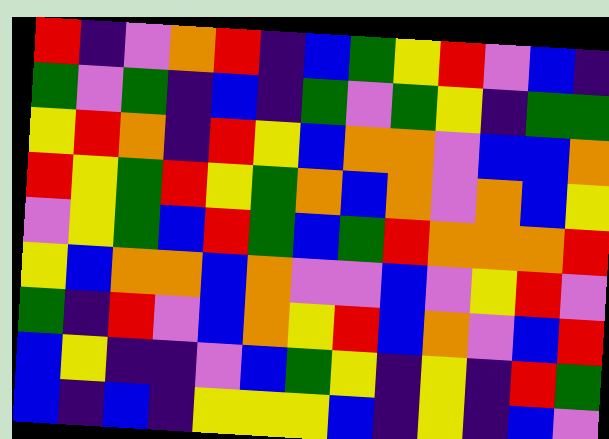[["red", "indigo", "violet", "orange", "red", "indigo", "blue", "green", "yellow", "red", "violet", "blue", "indigo"], ["green", "violet", "green", "indigo", "blue", "indigo", "green", "violet", "green", "yellow", "indigo", "green", "green"], ["yellow", "red", "orange", "indigo", "red", "yellow", "blue", "orange", "orange", "violet", "blue", "blue", "orange"], ["red", "yellow", "green", "red", "yellow", "green", "orange", "blue", "orange", "violet", "orange", "blue", "yellow"], ["violet", "yellow", "green", "blue", "red", "green", "blue", "green", "red", "orange", "orange", "orange", "red"], ["yellow", "blue", "orange", "orange", "blue", "orange", "violet", "violet", "blue", "violet", "yellow", "red", "violet"], ["green", "indigo", "red", "violet", "blue", "orange", "yellow", "red", "blue", "orange", "violet", "blue", "red"], ["blue", "yellow", "indigo", "indigo", "violet", "blue", "green", "yellow", "indigo", "yellow", "indigo", "red", "green"], ["blue", "indigo", "blue", "indigo", "yellow", "yellow", "yellow", "blue", "indigo", "yellow", "indigo", "blue", "violet"]]